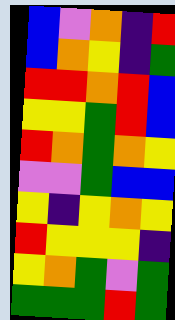[["blue", "violet", "orange", "indigo", "red"], ["blue", "orange", "yellow", "indigo", "green"], ["red", "red", "orange", "red", "blue"], ["yellow", "yellow", "green", "red", "blue"], ["red", "orange", "green", "orange", "yellow"], ["violet", "violet", "green", "blue", "blue"], ["yellow", "indigo", "yellow", "orange", "yellow"], ["red", "yellow", "yellow", "yellow", "indigo"], ["yellow", "orange", "green", "violet", "green"], ["green", "green", "green", "red", "green"]]